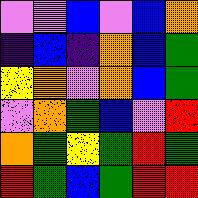[["violet", "violet", "blue", "violet", "blue", "orange"], ["indigo", "blue", "indigo", "orange", "blue", "green"], ["yellow", "orange", "violet", "orange", "blue", "green"], ["violet", "orange", "green", "blue", "violet", "red"], ["orange", "green", "yellow", "green", "red", "green"], ["red", "green", "blue", "green", "red", "red"]]